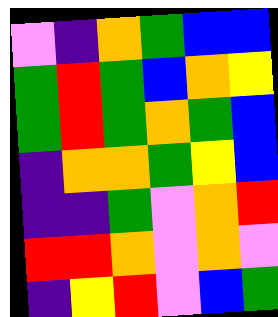[["violet", "indigo", "orange", "green", "blue", "blue"], ["green", "red", "green", "blue", "orange", "yellow"], ["green", "red", "green", "orange", "green", "blue"], ["indigo", "orange", "orange", "green", "yellow", "blue"], ["indigo", "indigo", "green", "violet", "orange", "red"], ["red", "red", "orange", "violet", "orange", "violet"], ["indigo", "yellow", "red", "violet", "blue", "green"]]